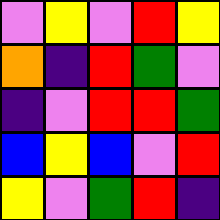[["violet", "yellow", "violet", "red", "yellow"], ["orange", "indigo", "red", "green", "violet"], ["indigo", "violet", "red", "red", "green"], ["blue", "yellow", "blue", "violet", "red"], ["yellow", "violet", "green", "red", "indigo"]]